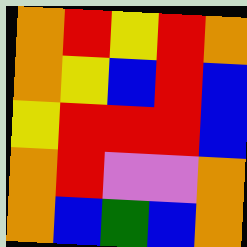[["orange", "red", "yellow", "red", "orange"], ["orange", "yellow", "blue", "red", "blue"], ["yellow", "red", "red", "red", "blue"], ["orange", "red", "violet", "violet", "orange"], ["orange", "blue", "green", "blue", "orange"]]